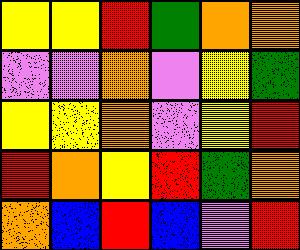[["yellow", "yellow", "red", "green", "orange", "orange"], ["violet", "violet", "orange", "violet", "yellow", "green"], ["yellow", "yellow", "orange", "violet", "yellow", "red"], ["red", "orange", "yellow", "red", "green", "orange"], ["orange", "blue", "red", "blue", "violet", "red"]]